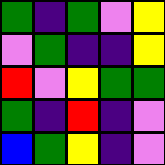[["green", "indigo", "green", "violet", "yellow"], ["violet", "green", "indigo", "indigo", "yellow"], ["red", "violet", "yellow", "green", "green"], ["green", "indigo", "red", "indigo", "violet"], ["blue", "green", "yellow", "indigo", "violet"]]